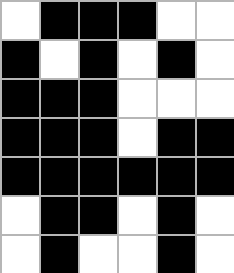[["white", "black", "black", "black", "white", "white"], ["black", "white", "black", "white", "black", "white"], ["black", "black", "black", "white", "white", "white"], ["black", "black", "black", "white", "black", "black"], ["black", "black", "black", "black", "black", "black"], ["white", "black", "black", "white", "black", "white"], ["white", "black", "white", "white", "black", "white"]]